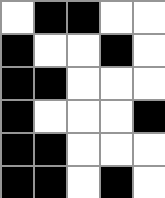[["white", "black", "black", "white", "white"], ["black", "white", "white", "black", "white"], ["black", "black", "white", "white", "white"], ["black", "white", "white", "white", "black"], ["black", "black", "white", "white", "white"], ["black", "black", "white", "black", "white"]]